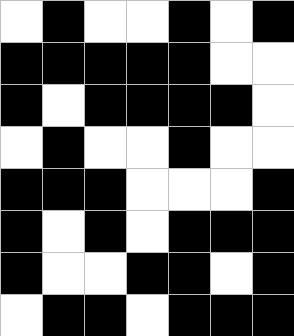[["white", "black", "white", "white", "black", "white", "black"], ["black", "black", "black", "black", "black", "white", "white"], ["black", "white", "black", "black", "black", "black", "white"], ["white", "black", "white", "white", "black", "white", "white"], ["black", "black", "black", "white", "white", "white", "black"], ["black", "white", "black", "white", "black", "black", "black"], ["black", "white", "white", "black", "black", "white", "black"], ["white", "black", "black", "white", "black", "black", "black"]]